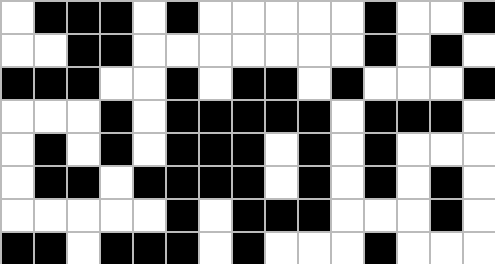[["white", "black", "black", "black", "white", "black", "white", "white", "white", "white", "white", "black", "white", "white", "black"], ["white", "white", "black", "black", "white", "white", "white", "white", "white", "white", "white", "black", "white", "black", "white"], ["black", "black", "black", "white", "white", "black", "white", "black", "black", "white", "black", "white", "white", "white", "black"], ["white", "white", "white", "black", "white", "black", "black", "black", "black", "black", "white", "black", "black", "black", "white"], ["white", "black", "white", "black", "white", "black", "black", "black", "white", "black", "white", "black", "white", "white", "white"], ["white", "black", "black", "white", "black", "black", "black", "black", "white", "black", "white", "black", "white", "black", "white"], ["white", "white", "white", "white", "white", "black", "white", "black", "black", "black", "white", "white", "white", "black", "white"], ["black", "black", "white", "black", "black", "black", "white", "black", "white", "white", "white", "black", "white", "white", "white"]]